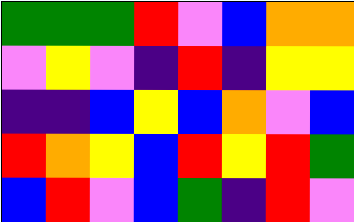[["green", "green", "green", "red", "violet", "blue", "orange", "orange"], ["violet", "yellow", "violet", "indigo", "red", "indigo", "yellow", "yellow"], ["indigo", "indigo", "blue", "yellow", "blue", "orange", "violet", "blue"], ["red", "orange", "yellow", "blue", "red", "yellow", "red", "green"], ["blue", "red", "violet", "blue", "green", "indigo", "red", "violet"]]